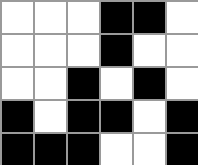[["white", "white", "white", "black", "black", "white"], ["white", "white", "white", "black", "white", "white"], ["white", "white", "black", "white", "black", "white"], ["black", "white", "black", "black", "white", "black"], ["black", "black", "black", "white", "white", "black"]]